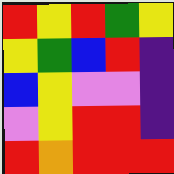[["red", "yellow", "red", "green", "yellow"], ["yellow", "green", "blue", "red", "indigo"], ["blue", "yellow", "violet", "violet", "indigo"], ["violet", "yellow", "red", "red", "indigo"], ["red", "orange", "red", "red", "red"]]